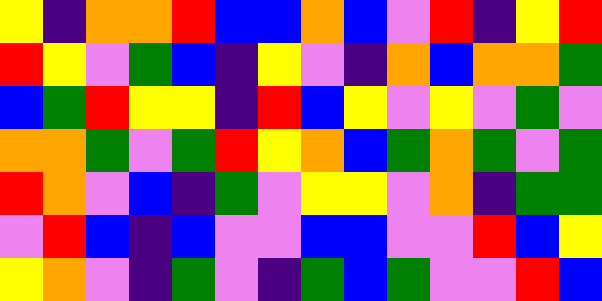[["yellow", "indigo", "orange", "orange", "red", "blue", "blue", "orange", "blue", "violet", "red", "indigo", "yellow", "red"], ["red", "yellow", "violet", "green", "blue", "indigo", "yellow", "violet", "indigo", "orange", "blue", "orange", "orange", "green"], ["blue", "green", "red", "yellow", "yellow", "indigo", "red", "blue", "yellow", "violet", "yellow", "violet", "green", "violet"], ["orange", "orange", "green", "violet", "green", "red", "yellow", "orange", "blue", "green", "orange", "green", "violet", "green"], ["red", "orange", "violet", "blue", "indigo", "green", "violet", "yellow", "yellow", "violet", "orange", "indigo", "green", "green"], ["violet", "red", "blue", "indigo", "blue", "violet", "violet", "blue", "blue", "violet", "violet", "red", "blue", "yellow"], ["yellow", "orange", "violet", "indigo", "green", "violet", "indigo", "green", "blue", "green", "violet", "violet", "red", "blue"]]